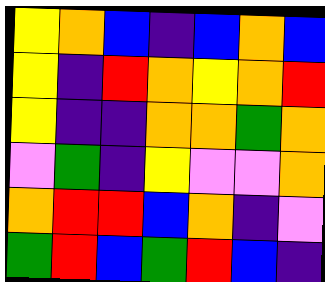[["yellow", "orange", "blue", "indigo", "blue", "orange", "blue"], ["yellow", "indigo", "red", "orange", "yellow", "orange", "red"], ["yellow", "indigo", "indigo", "orange", "orange", "green", "orange"], ["violet", "green", "indigo", "yellow", "violet", "violet", "orange"], ["orange", "red", "red", "blue", "orange", "indigo", "violet"], ["green", "red", "blue", "green", "red", "blue", "indigo"]]